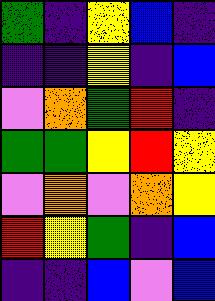[["green", "indigo", "yellow", "blue", "indigo"], ["indigo", "indigo", "yellow", "indigo", "blue"], ["violet", "orange", "green", "red", "indigo"], ["green", "green", "yellow", "red", "yellow"], ["violet", "orange", "violet", "orange", "yellow"], ["red", "yellow", "green", "indigo", "blue"], ["indigo", "indigo", "blue", "violet", "blue"]]